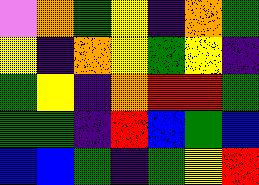[["violet", "orange", "green", "yellow", "indigo", "orange", "green"], ["yellow", "indigo", "orange", "yellow", "green", "yellow", "indigo"], ["green", "yellow", "indigo", "orange", "red", "red", "green"], ["green", "green", "indigo", "red", "blue", "green", "blue"], ["blue", "blue", "green", "indigo", "green", "yellow", "red"]]